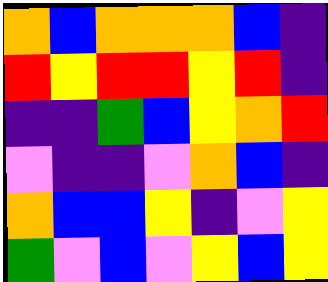[["orange", "blue", "orange", "orange", "orange", "blue", "indigo"], ["red", "yellow", "red", "red", "yellow", "red", "indigo"], ["indigo", "indigo", "green", "blue", "yellow", "orange", "red"], ["violet", "indigo", "indigo", "violet", "orange", "blue", "indigo"], ["orange", "blue", "blue", "yellow", "indigo", "violet", "yellow"], ["green", "violet", "blue", "violet", "yellow", "blue", "yellow"]]